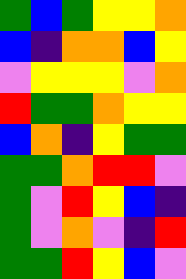[["green", "blue", "green", "yellow", "yellow", "orange"], ["blue", "indigo", "orange", "orange", "blue", "yellow"], ["violet", "yellow", "yellow", "yellow", "violet", "orange"], ["red", "green", "green", "orange", "yellow", "yellow"], ["blue", "orange", "indigo", "yellow", "green", "green"], ["green", "green", "orange", "red", "red", "violet"], ["green", "violet", "red", "yellow", "blue", "indigo"], ["green", "violet", "orange", "violet", "indigo", "red"], ["green", "green", "red", "yellow", "blue", "violet"]]